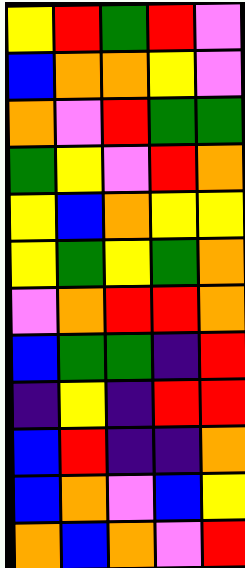[["yellow", "red", "green", "red", "violet"], ["blue", "orange", "orange", "yellow", "violet"], ["orange", "violet", "red", "green", "green"], ["green", "yellow", "violet", "red", "orange"], ["yellow", "blue", "orange", "yellow", "yellow"], ["yellow", "green", "yellow", "green", "orange"], ["violet", "orange", "red", "red", "orange"], ["blue", "green", "green", "indigo", "red"], ["indigo", "yellow", "indigo", "red", "red"], ["blue", "red", "indigo", "indigo", "orange"], ["blue", "orange", "violet", "blue", "yellow"], ["orange", "blue", "orange", "violet", "red"]]